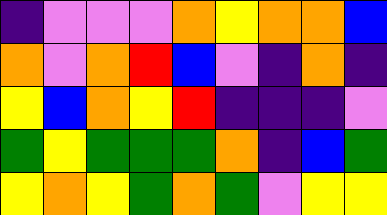[["indigo", "violet", "violet", "violet", "orange", "yellow", "orange", "orange", "blue"], ["orange", "violet", "orange", "red", "blue", "violet", "indigo", "orange", "indigo"], ["yellow", "blue", "orange", "yellow", "red", "indigo", "indigo", "indigo", "violet"], ["green", "yellow", "green", "green", "green", "orange", "indigo", "blue", "green"], ["yellow", "orange", "yellow", "green", "orange", "green", "violet", "yellow", "yellow"]]